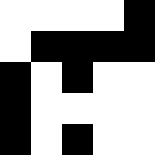[["white", "white", "white", "white", "black"], ["white", "black", "black", "black", "black"], ["black", "white", "black", "white", "white"], ["black", "white", "white", "white", "white"], ["black", "white", "black", "white", "white"]]